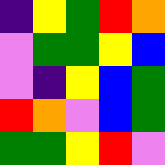[["indigo", "yellow", "green", "red", "orange"], ["violet", "green", "green", "yellow", "blue"], ["violet", "indigo", "yellow", "blue", "green"], ["red", "orange", "violet", "blue", "green"], ["green", "green", "yellow", "red", "violet"]]